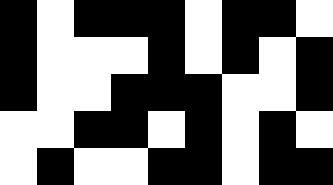[["black", "white", "black", "black", "black", "white", "black", "black", "white"], ["black", "white", "white", "white", "black", "white", "black", "white", "black"], ["black", "white", "white", "black", "black", "black", "white", "white", "black"], ["white", "white", "black", "black", "white", "black", "white", "black", "white"], ["white", "black", "white", "white", "black", "black", "white", "black", "black"]]